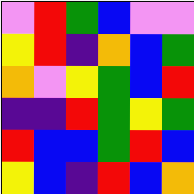[["violet", "red", "green", "blue", "violet", "violet"], ["yellow", "red", "indigo", "orange", "blue", "green"], ["orange", "violet", "yellow", "green", "blue", "red"], ["indigo", "indigo", "red", "green", "yellow", "green"], ["red", "blue", "blue", "green", "red", "blue"], ["yellow", "blue", "indigo", "red", "blue", "orange"]]